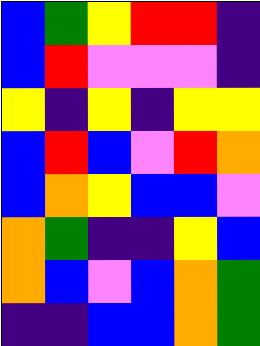[["blue", "green", "yellow", "red", "red", "indigo"], ["blue", "red", "violet", "violet", "violet", "indigo"], ["yellow", "indigo", "yellow", "indigo", "yellow", "yellow"], ["blue", "red", "blue", "violet", "red", "orange"], ["blue", "orange", "yellow", "blue", "blue", "violet"], ["orange", "green", "indigo", "indigo", "yellow", "blue"], ["orange", "blue", "violet", "blue", "orange", "green"], ["indigo", "indigo", "blue", "blue", "orange", "green"]]